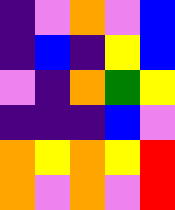[["indigo", "violet", "orange", "violet", "blue"], ["indigo", "blue", "indigo", "yellow", "blue"], ["violet", "indigo", "orange", "green", "yellow"], ["indigo", "indigo", "indigo", "blue", "violet"], ["orange", "yellow", "orange", "yellow", "red"], ["orange", "violet", "orange", "violet", "red"]]